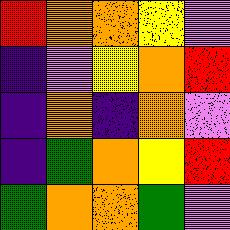[["red", "orange", "orange", "yellow", "violet"], ["indigo", "violet", "yellow", "orange", "red"], ["indigo", "orange", "indigo", "orange", "violet"], ["indigo", "green", "orange", "yellow", "red"], ["green", "orange", "orange", "green", "violet"]]